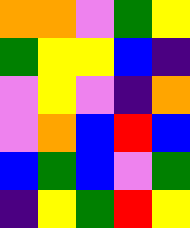[["orange", "orange", "violet", "green", "yellow"], ["green", "yellow", "yellow", "blue", "indigo"], ["violet", "yellow", "violet", "indigo", "orange"], ["violet", "orange", "blue", "red", "blue"], ["blue", "green", "blue", "violet", "green"], ["indigo", "yellow", "green", "red", "yellow"]]